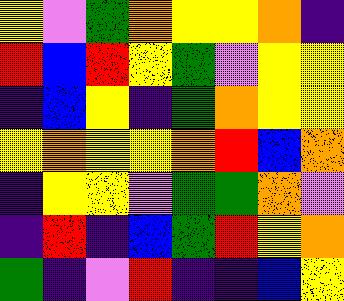[["yellow", "violet", "green", "orange", "yellow", "yellow", "orange", "indigo"], ["red", "blue", "red", "yellow", "green", "violet", "yellow", "yellow"], ["indigo", "blue", "yellow", "indigo", "green", "orange", "yellow", "yellow"], ["yellow", "orange", "yellow", "yellow", "orange", "red", "blue", "orange"], ["indigo", "yellow", "yellow", "violet", "green", "green", "orange", "violet"], ["indigo", "red", "indigo", "blue", "green", "red", "yellow", "orange"], ["green", "indigo", "violet", "red", "indigo", "indigo", "blue", "yellow"]]